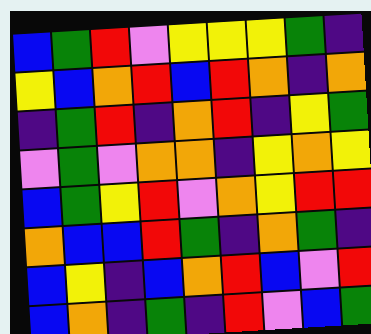[["blue", "green", "red", "violet", "yellow", "yellow", "yellow", "green", "indigo"], ["yellow", "blue", "orange", "red", "blue", "red", "orange", "indigo", "orange"], ["indigo", "green", "red", "indigo", "orange", "red", "indigo", "yellow", "green"], ["violet", "green", "violet", "orange", "orange", "indigo", "yellow", "orange", "yellow"], ["blue", "green", "yellow", "red", "violet", "orange", "yellow", "red", "red"], ["orange", "blue", "blue", "red", "green", "indigo", "orange", "green", "indigo"], ["blue", "yellow", "indigo", "blue", "orange", "red", "blue", "violet", "red"], ["blue", "orange", "indigo", "green", "indigo", "red", "violet", "blue", "green"]]